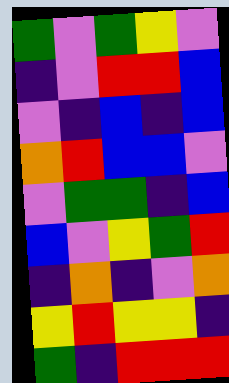[["green", "violet", "green", "yellow", "violet"], ["indigo", "violet", "red", "red", "blue"], ["violet", "indigo", "blue", "indigo", "blue"], ["orange", "red", "blue", "blue", "violet"], ["violet", "green", "green", "indigo", "blue"], ["blue", "violet", "yellow", "green", "red"], ["indigo", "orange", "indigo", "violet", "orange"], ["yellow", "red", "yellow", "yellow", "indigo"], ["green", "indigo", "red", "red", "red"]]